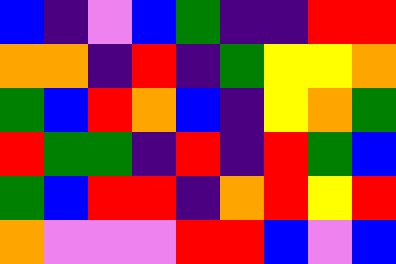[["blue", "indigo", "violet", "blue", "green", "indigo", "indigo", "red", "red"], ["orange", "orange", "indigo", "red", "indigo", "green", "yellow", "yellow", "orange"], ["green", "blue", "red", "orange", "blue", "indigo", "yellow", "orange", "green"], ["red", "green", "green", "indigo", "red", "indigo", "red", "green", "blue"], ["green", "blue", "red", "red", "indigo", "orange", "red", "yellow", "red"], ["orange", "violet", "violet", "violet", "red", "red", "blue", "violet", "blue"]]